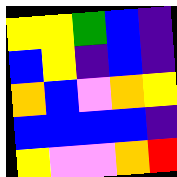[["yellow", "yellow", "green", "blue", "indigo"], ["blue", "yellow", "indigo", "blue", "indigo"], ["orange", "blue", "violet", "orange", "yellow"], ["blue", "blue", "blue", "blue", "indigo"], ["yellow", "violet", "violet", "orange", "red"]]